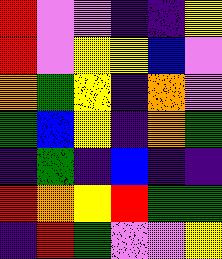[["red", "violet", "violet", "indigo", "indigo", "yellow"], ["red", "violet", "yellow", "yellow", "blue", "violet"], ["orange", "green", "yellow", "indigo", "orange", "violet"], ["green", "blue", "yellow", "indigo", "orange", "green"], ["indigo", "green", "indigo", "blue", "indigo", "indigo"], ["red", "orange", "yellow", "red", "green", "green"], ["indigo", "red", "green", "violet", "violet", "yellow"]]